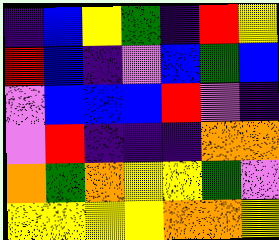[["indigo", "blue", "yellow", "green", "indigo", "red", "yellow"], ["red", "blue", "indigo", "violet", "blue", "green", "blue"], ["violet", "blue", "blue", "blue", "red", "violet", "indigo"], ["violet", "red", "indigo", "indigo", "indigo", "orange", "orange"], ["orange", "green", "orange", "yellow", "yellow", "green", "violet"], ["yellow", "yellow", "yellow", "yellow", "orange", "orange", "yellow"]]